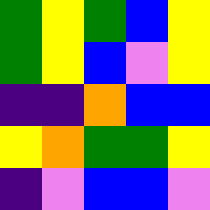[["green", "yellow", "green", "blue", "yellow"], ["green", "yellow", "blue", "violet", "yellow"], ["indigo", "indigo", "orange", "blue", "blue"], ["yellow", "orange", "green", "green", "yellow"], ["indigo", "violet", "blue", "blue", "violet"]]